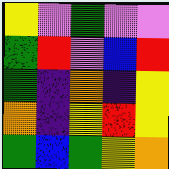[["yellow", "violet", "green", "violet", "violet"], ["green", "red", "violet", "blue", "red"], ["green", "indigo", "orange", "indigo", "yellow"], ["orange", "indigo", "yellow", "red", "yellow"], ["green", "blue", "green", "yellow", "orange"]]